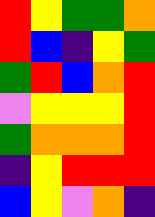[["red", "yellow", "green", "green", "orange"], ["red", "blue", "indigo", "yellow", "green"], ["green", "red", "blue", "orange", "red"], ["violet", "yellow", "yellow", "yellow", "red"], ["green", "orange", "orange", "orange", "red"], ["indigo", "yellow", "red", "red", "red"], ["blue", "yellow", "violet", "orange", "indigo"]]